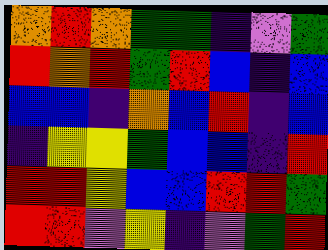[["orange", "red", "orange", "green", "green", "indigo", "violet", "green"], ["red", "orange", "red", "green", "red", "blue", "indigo", "blue"], ["blue", "blue", "indigo", "orange", "blue", "red", "indigo", "blue"], ["indigo", "yellow", "yellow", "green", "blue", "blue", "indigo", "red"], ["red", "red", "yellow", "blue", "blue", "red", "red", "green"], ["red", "red", "violet", "yellow", "indigo", "violet", "green", "red"]]